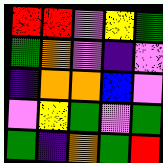[["red", "red", "violet", "yellow", "green"], ["green", "orange", "violet", "indigo", "violet"], ["indigo", "orange", "orange", "blue", "violet"], ["violet", "yellow", "green", "violet", "green"], ["green", "indigo", "orange", "green", "red"]]